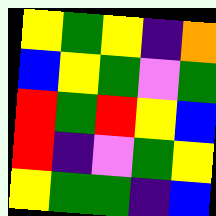[["yellow", "green", "yellow", "indigo", "orange"], ["blue", "yellow", "green", "violet", "green"], ["red", "green", "red", "yellow", "blue"], ["red", "indigo", "violet", "green", "yellow"], ["yellow", "green", "green", "indigo", "blue"]]